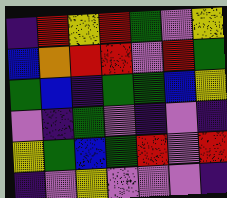[["indigo", "red", "yellow", "red", "green", "violet", "yellow"], ["blue", "orange", "red", "red", "violet", "red", "green"], ["green", "blue", "indigo", "green", "green", "blue", "yellow"], ["violet", "indigo", "green", "violet", "indigo", "violet", "indigo"], ["yellow", "green", "blue", "green", "red", "violet", "red"], ["indigo", "violet", "yellow", "violet", "violet", "violet", "indigo"]]